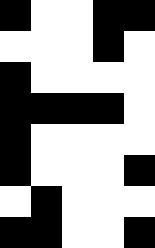[["black", "white", "white", "black", "black"], ["white", "white", "white", "black", "white"], ["black", "white", "white", "white", "white"], ["black", "black", "black", "black", "white"], ["black", "white", "white", "white", "white"], ["black", "white", "white", "white", "black"], ["white", "black", "white", "white", "white"], ["black", "black", "white", "white", "black"]]